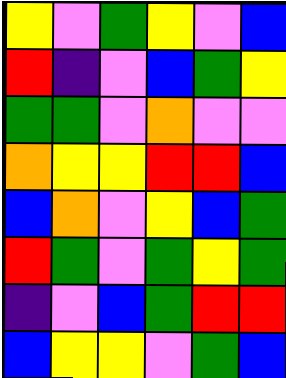[["yellow", "violet", "green", "yellow", "violet", "blue"], ["red", "indigo", "violet", "blue", "green", "yellow"], ["green", "green", "violet", "orange", "violet", "violet"], ["orange", "yellow", "yellow", "red", "red", "blue"], ["blue", "orange", "violet", "yellow", "blue", "green"], ["red", "green", "violet", "green", "yellow", "green"], ["indigo", "violet", "blue", "green", "red", "red"], ["blue", "yellow", "yellow", "violet", "green", "blue"]]